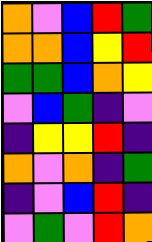[["orange", "violet", "blue", "red", "green"], ["orange", "orange", "blue", "yellow", "red"], ["green", "green", "blue", "orange", "yellow"], ["violet", "blue", "green", "indigo", "violet"], ["indigo", "yellow", "yellow", "red", "indigo"], ["orange", "violet", "orange", "indigo", "green"], ["indigo", "violet", "blue", "red", "indigo"], ["violet", "green", "violet", "red", "orange"]]